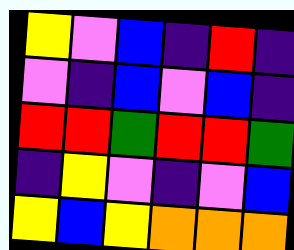[["yellow", "violet", "blue", "indigo", "red", "indigo"], ["violet", "indigo", "blue", "violet", "blue", "indigo"], ["red", "red", "green", "red", "red", "green"], ["indigo", "yellow", "violet", "indigo", "violet", "blue"], ["yellow", "blue", "yellow", "orange", "orange", "orange"]]